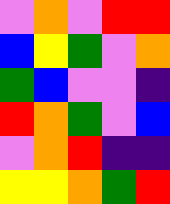[["violet", "orange", "violet", "red", "red"], ["blue", "yellow", "green", "violet", "orange"], ["green", "blue", "violet", "violet", "indigo"], ["red", "orange", "green", "violet", "blue"], ["violet", "orange", "red", "indigo", "indigo"], ["yellow", "yellow", "orange", "green", "red"]]